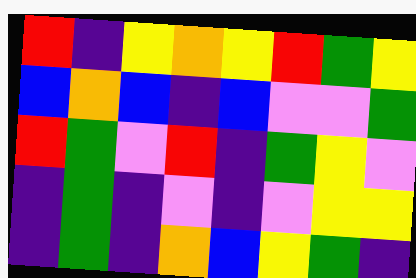[["red", "indigo", "yellow", "orange", "yellow", "red", "green", "yellow"], ["blue", "orange", "blue", "indigo", "blue", "violet", "violet", "green"], ["red", "green", "violet", "red", "indigo", "green", "yellow", "violet"], ["indigo", "green", "indigo", "violet", "indigo", "violet", "yellow", "yellow"], ["indigo", "green", "indigo", "orange", "blue", "yellow", "green", "indigo"]]